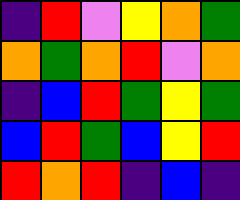[["indigo", "red", "violet", "yellow", "orange", "green"], ["orange", "green", "orange", "red", "violet", "orange"], ["indigo", "blue", "red", "green", "yellow", "green"], ["blue", "red", "green", "blue", "yellow", "red"], ["red", "orange", "red", "indigo", "blue", "indigo"]]